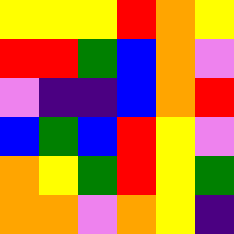[["yellow", "yellow", "yellow", "red", "orange", "yellow"], ["red", "red", "green", "blue", "orange", "violet"], ["violet", "indigo", "indigo", "blue", "orange", "red"], ["blue", "green", "blue", "red", "yellow", "violet"], ["orange", "yellow", "green", "red", "yellow", "green"], ["orange", "orange", "violet", "orange", "yellow", "indigo"]]